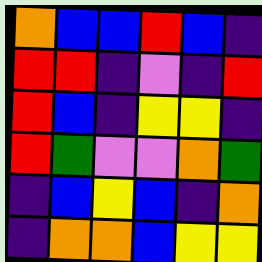[["orange", "blue", "blue", "red", "blue", "indigo"], ["red", "red", "indigo", "violet", "indigo", "red"], ["red", "blue", "indigo", "yellow", "yellow", "indigo"], ["red", "green", "violet", "violet", "orange", "green"], ["indigo", "blue", "yellow", "blue", "indigo", "orange"], ["indigo", "orange", "orange", "blue", "yellow", "yellow"]]